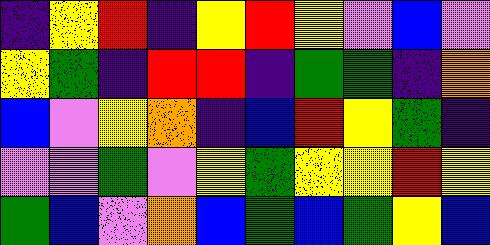[["indigo", "yellow", "red", "indigo", "yellow", "red", "yellow", "violet", "blue", "violet"], ["yellow", "green", "indigo", "red", "red", "indigo", "green", "green", "indigo", "orange"], ["blue", "violet", "yellow", "orange", "indigo", "blue", "red", "yellow", "green", "indigo"], ["violet", "violet", "green", "violet", "yellow", "green", "yellow", "yellow", "red", "yellow"], ["green", "blue", "violet", "orange", "blue", "green", "blue", "green", "yellow", "blue"]]